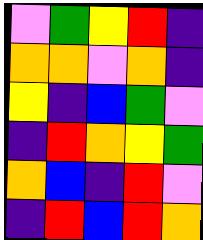[["violet", "green", "yellow", "red", "indigo"], ["orange", "orange", "violet", "orange", "indigo"], ["yellow", "indigo", "blue", "green", "violet"], ["indigo", "red", "orange", "yellow", "green"], ["orange", "blue", "indigo", "red", "violet"], ["indigo", "red", "blue", "red", "orange"]]